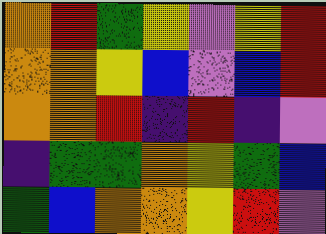[["orange", "red", "green", "yellow", "violet", "yellow", "red"], ["orange", "orange", "yellow", "blue", "violet", "blue", "red"], ["orange", "orange", "red", "indigo", "red", "indigo", "violet"], ["indigo", "green", "green", "orange", "yellow", "green", "blue"], ["green", "blue", "orange", "orange", "yellow", "red", "violet"]]